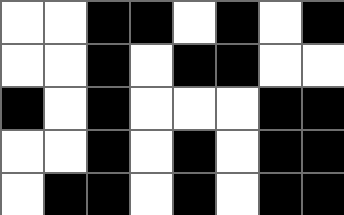[["white", "white", "black", "black", "white", "black", "white", "black"], ["white", "white", "black", "white", "black", "black", "white", "white"], ["black", "white", "black", "white", "white", "white", "black", "black"], ["white", "white", "black", "white", "black", "white", "black", "black"], ["white", "black", "black", "white", "black", "white", "black", "black"]]